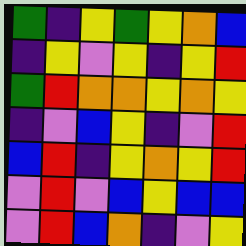[["green", "indigo", "yellow", "green", "yellow", "orange", "blue"], ["indigo", "yellow", "violet", "yellow", "indigo", "yellow", "red"], ["green", "red", "orange", "orange", "yellow", "orange", "yellow"], ["indigo", "violet", "blue", "yellow", "indigo", "violet", "red"], ["blue", "red", "indigo", "yellow", "orange", "yellow", "red"], ["violet", "red", "violet", "blue", "yellow", "blue", "blue"], ["violet", "red", "blue", "orange", "indigo", "violet", "yellow"]]